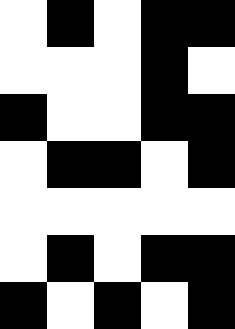[["white", "black", "white", "black", "black"], ["white", "white", "white", "black", "white"], ["black", "white", "white", "black", "black"], ["white", "black", "black", "white", "black"], ["white", "white", "white", "white", "white"], ["white", "black", "white", "black", "black"], ["black", "white", "black", "white", "black"]]